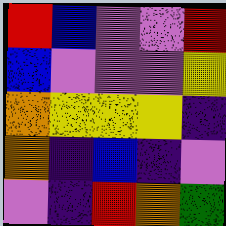[["red", "blue", "violet", "violet", "red"], ["blue", "violet", "violet", "violet", "yellow"], ["orange", "yellow", "yellow", "yellow", "indigo"], ["orange", "indigo", "blue", "indigo", "violet"], ["violet", "indigo", "red", "orange", "green"]]